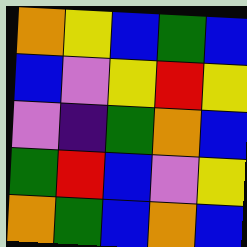[["orange", "yellow", "blue", "green", "blue"], ["blue", "violet", "yellow", "red", "yellow"], ["violet", "indigo", "green", "orange", "blue"], ["green", "red", "blue", "violet", "yellow"], ["orange", "green", "blue", "orange", "blue"]]